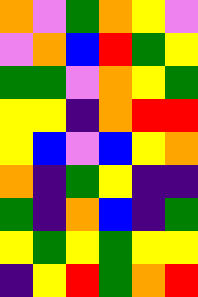[["orange", "violet", "green", "orange", "yellow", "violet"], ["violet", "orange", "blue", "red", "green", "yellow"], ["green", "green", "violet", "orange", "yellow", "green"], ["yellow", "yellow", "indigo", "orange", "red", "red"], ["yellow", "blue", "violet", "blue", "yellow", "orange"], ["orange", "indigo", "green", "yellow", "indigo", "indigo"], ["green", "indigo", "orange", "blue", "indigo", "green"], ["yellow", "green", "yellow", "green", "yellow", "yellow"], ["indigo", "yellow", "red", "green", "orange", "red"]]